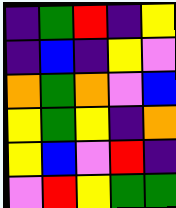[["indigo", "green", "red", "indigo", "yellow"], ["indigo", "blue", "indigo", "yellow", "violet"], ["orange", "green", "orange", "violet", "blue"], ["yellow", "green", "yellow", "indigo", "orange"], ["yellow", "blue", "violet", "red", "indigo"], ["violet", "red", "yellow", "green", "green"]]